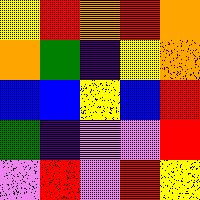[["yellow", "red", "orange", "red", "orange"], ["orange", "green", "indigo", "yellow", "orange"], ["blue", "blue", "yellow", "blue", "red"], ["green", "indigo", "violet", "violet", "red"], ["violet", "red", "violet", "red", "yellow"]]